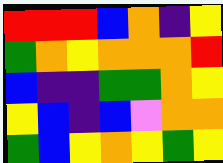[["red", "red", "red", "blue", "orange", "indigo", "yellow"], ["green", "orange", "yellow", "orange", "orange", "orange", "red"], ["blue", "indigo", "indigo", "green", "green", "orange", "yellow"], ["yellow", "blue", "indigo", "blue", "violet", "orange", "orange"], ["green", "blue", "yellow", "orange", "yellow", "green", "yellow"]]